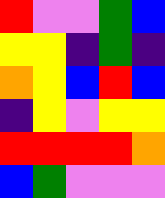[["red", "violet", "violet", "green", "blue"], ["yellow", "yellow", "indigo", "green", "indigo"], ["orange", "yellow", "blue", "red", "blue"], ["indigo", "yellow", "violet", "yellow", "yellow"], ["red", "red", "red", "red", "orange"], ["blue", "green", "violet", "violet", "violet"]]